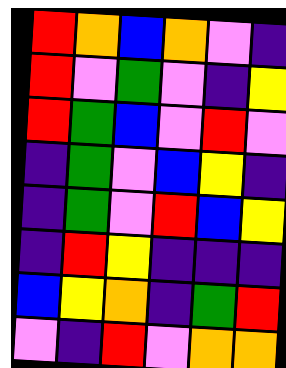[["red", "orange", "blue", "orange", "violet", "indigo"], ["red", "violet", "green", "violet", "indigo", "yellow"], ["red", "green", "blue", "violet", "red", "violet"], ["indigo", "green", "violet", "blue", "yellow", "indigo"], ["indigo", "green", "violet", "red", "blue", "yellow"], ["indigo", "red", "yellow", "indigo", "indigo", "indigo"], ["blue", "yellow", "orange", "indigo", "green", "red"], ["violet", "indigo", "red", "violet", "orange", "orange"]]